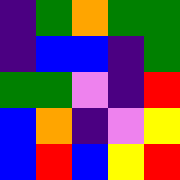[["indigo", "green", "orange", "green", "green"], ["indigo", "blue", "blue", "indigo", "green"], ["green", "green", "violet", "indigo", "red"], ["blue", "orange", "indigo", "violet", "yellow"], ["blue", "red", "blue", "yellow", "red"]]